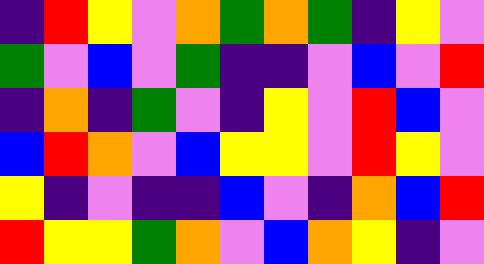[["indigo", "red", "yellow", "violet", "orange", "green", "orange", "green", "indigo", "yellow", "violet"], ["green", "violet", "blue", "violet", "green", "indigo", "indigo", "violet", "blue", "violet", "red"], ["indigo", "orange", "indigo", "green", "violet", "indigo", "yellow", "violet", "red", "blue", "violet"], ["blue", "red", "orange", "violet", "blue", "yellow", "yellow", "violet", "red", "yellow", "violet"], ["yellow", "indigo", "violet", "indigo", "indigo", "blue", "violet", "indigo", "orange", "blue", "red"], ["red", "yellow", "yellow", "green", "orange", "violet", "blue", "orange", "yellow", "indigo", "violet"]]